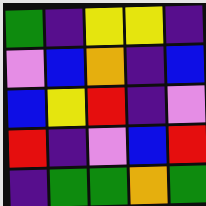[["green", "indigo", "yellow", "yellow", "indigo"], ["violet", "blue", "orange", "indigo", "blue"], ["blue", "yellow", "red", "indigo", "violet"], ["red", "indigo", "violet", "blue", "red"], ["indigo", "green", "green", "orange", "green"]]